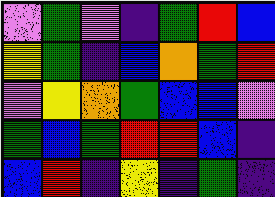[["violet", "green", "violet", "indigo", "green", "red", "blue"], ["yellow", "green", "indigo", "blue", "orange", "green", "red"], ["violet", "yellow", "orange", "green", "blue", "blue", "violet"], ["green", "blue", "green", "red", "red", "blue", "indigo"], ["blue", "red", "indigo", "yellow", "indigo", "green", "indigo"]]